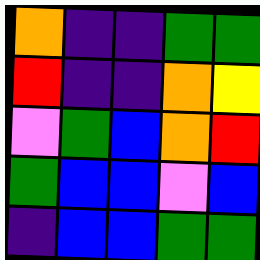[["orange", "indigo", "indigo", "green", "green"], ["red", "indigo", "indigo", "orange", "yellow"], ["violet", "green", "blue", "orange", "red"], ["green", "blue", "blue", "violet", "blue"], ["indigo", "blue", "blue", "green", "green"]]